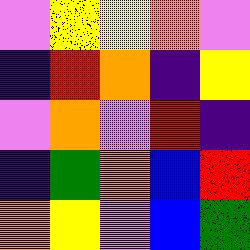[["violet", "yellow", "yellow", "orange", "violet"], ["indigo", "red", "orange", "indigo", "yellow"], ["violet", "orange", "violet", "red", "indigo"], ["indigo", "green", "orange", "blue", "red"], ["orange", "yellow", "violet", "blue", "green"]]